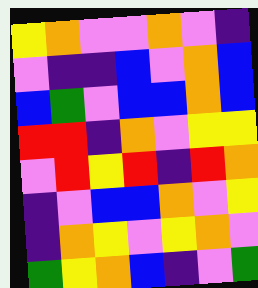[["yellow", "orange", "violet", "violet", "orange", "violet", "indigo"], ["violet", "indigo", "indigo", "blue", "violet", "orange", "blue"], ["blue", "green", "violet", "blue", "blue", "orange", "blue"], ["red", "red", "indigo", "orange", "violet", "yellow", "yellow"], ["violet", "red", "yellow", "red", "indigo", "red", "orange"], ["indigo", "violet", "blue", "blue", "orange", "violet", "yellow"], ["indigo", "orange", "yellow", "violet", "yellow", "orange", "violet"], ["green", "yellow", "orange", "blue", "indigo", "violet", "green"]]